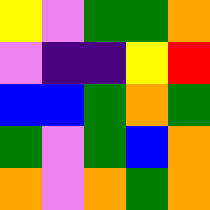[["yellow", "violet", "green", "green", "orange"], ["violet", "indigo", "indigo", "yellow", "red"], ["blue", "blue", "green", "orange", "green"], ["green", "violet", "green", "blue", "orange"], ["orange", "violet", "orange", "green", "orange"]]